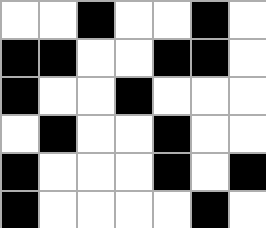[["white", "white", "black", "white", "white", "black", "white"], ["black", "black", "white", "white", "black", "black", "white"], ["black", "white", "white", "black", "white", "white", "white"], ["white", "black", "white", "white", "black", "white", "white"], ["black", "white", "white", "white", "black", "white", "black"], ["black", "white", "white", "white", "white", "black", "white"]]